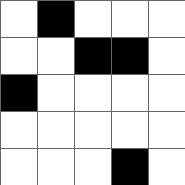[["white", "black", "white", "white", "white"], ["white", "white", "black", "black", "white"], ["black", "white", "white", "white", "white"], ["white", "white", "white", "white", "white"], ["white", "white", "white", "black", "white"]]